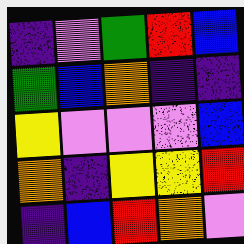[["indigo", "violet", "green", "red", "blue"], ["green", "blue", "orange", "indigo", "indigo"], ["yellow", "violet", "violet", "violet", "blue"], ["orange", "indigo", "yellow", "yellow", "red"], ["indigo", "blue", "red", "orange", "violet"]]